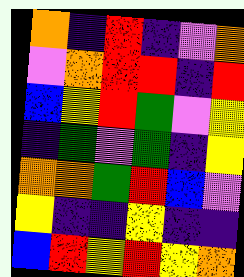[["orange", "indigo", "red", "indigo", "violet", "orange"], ["violet", "orange", "red", "red", "indigo", "red"], ["blue", "yellow", "red", "green", "violet", "yellow"], ["indigo", "green", "violet", "green", "indigo", "yellow"], ["orange", "orange", "green", "red", "blue", "violet"], ["yellow", "indigo", "indigo", "yellow", "indigo", "indigo"], ["blue", "red", "yellow", "red", "yellow", "orange"]]